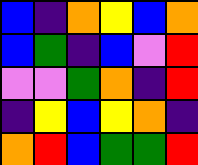[["blue", "indigo", "orange", "yellow", "blue", "orange"], ["blue", "green", "indigo", "blue", "violet", "red"], ["violet", "violet", "green", "orange", "indigo", "red"], ["indigo", "yellow", "blue", "yellow", "orange", "indigo"], ["orange", "red", "blue", "green", "green", "red"]]